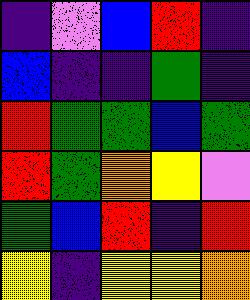[["indigo", "violet", "blue", "red", "indigo"], ["blue", "indigo", "indigo", "green", "indigo"], ["red", "green", "green", "blue", "green"], ["red", "green", "orange", "yellow", "violet"], ["green", "blue", "red", "indigo", "red"], ["yellow", "indigo", "yellow", "yellow", "orange"]]